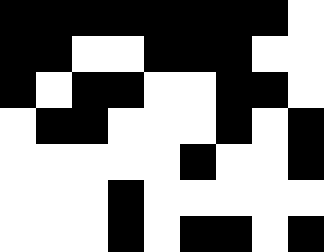[["black", "black", "black", "black", "black", "black", "black", "black", "white"], ["black", "black", "white", "white", "black", "black", "black", "white", "white"], ["black", "white", "black", "black", "white", "white", "black", "black", "white"], ["white", "black", "black", "white", "white", "white", "black", "white", "black"], ["white", "white", "white", "white", "white", "black", "white", "white", "black"], ["white", "white", "white", "black", "white", "white", "white", "white", "white"], ["white", "white", "white", "black", "white", "black", "black", "white", "black"]]